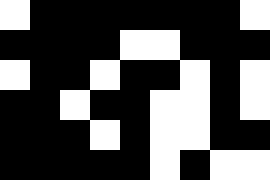[["white", "black", "black", "black", "black", "black", "black", "black", "white"], ["black", "black", "black", "black", "white", "white", "black", "black", "black"], ["white", "black", "black", "white", "black", "black", "white", "black", "white"], ["black", "black", "white", "black", "black", "white", "white", "black", "white"], ["black", "black", "black", "white", "black", "white", "white", "black", "black"], ["black", "black", "black", "black", "black", "white", "black", "white", "white"]]